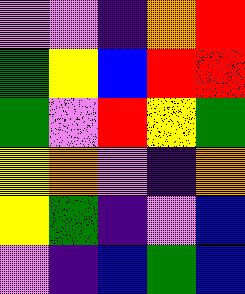[["violet", "violet", "indigo", "orange", "red"], ["green", "yellow", "blue", "red", "red"], ["green", "violet", "red", "yellow", "green"], ["yellow", "orange", "violet", "indigo", "orange"], ["yellow", "green", "indigo", "violet", "blue"], ["violet", "indigo", "blue", "green", "blue"]]